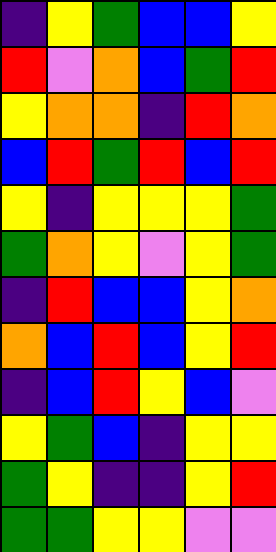[["indigo", "yellow", "green", "blue", "blue", "yellow"], ["red", "violet", "orange", "blue", "green", "red"], ["yellow", "orange", "orange", "indigo", "red", "orange"], ["blue", "red", "green", "red", "blue", "red"], ["yellow", "indigo", "yellow", "yellow", "yellow", "green"], ["green", "orange", "yellow", "violet", "yellow", "green"], ["indigo", "red", "blue", "blue", "yellow", "orange"], ["orange", "blue", "red", "blue", "yellow", "red"], ["indigo", "blue", "red", "yellow", "blue", "violet"], ["yellow", "green", "blue", "indigo", "yellow", "yellow"], ["green", "yellow", "indigo", "indigo", "yellow", "red"], ["green", "green", "yellow", "yellow", "violet", "violet"]]